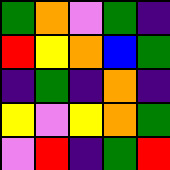[["green", "orange", "violet", "green", "indigo"], ["red", "yellow", "orange", "blue", "green"], ["indigo", "green", "indigo", "orange", "indigo"], ["yellow", "violet", "yellow", "orange", "green"], ["violet", "red", "indigo", "green", "red"]]